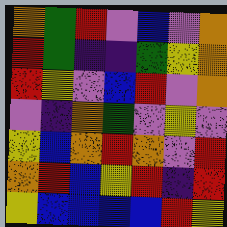[["orange", "green", "red", "violet", "blue", "violet", "orange"], ["red", "green", "indigo", "indigo", "green", "yellow", "orange"], ["red", "yellow", "violet", "blue", "red", "violet", "orange"], ["violet", "indigo", "orange", "green", "violet", "yellow", "violet"], ["yellow", "blue", "orange", "red", "orange", "violet", "red"], ["orange", "red", "blue", "yellow", "red", "indigo", "red"], ["yellow", "blue", "blue", "blue", "blue", "red", "yellow"]]